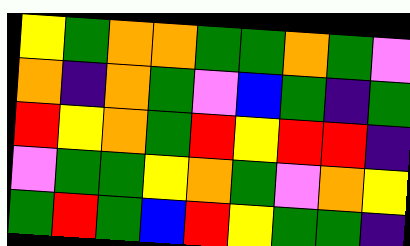[["yellow", "green", "orange", "orange", "green", "green", "orange", "green", "violet"], ["orange", "indigo", "orange", "green", "violet", "blue", "green", "indigo", "green"], ["red", "yellow", "orange", "green", "red", "yellow", "red", "red", "indigo"], ["violet", "green", "green", "yellow", "orange", "green", "violet", "orange", "yellow"], ["green", "red", "green", "blue", "red", "yellow", "green", "green", "indigo"]]